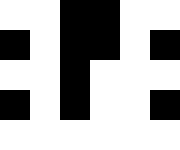[["white", "white", "black", "black", "white", "white"], ["black", "white", "black", "black", "white", "black"], ["white", "white", "black", "white", "white", "white"], ["black", "white", "black", "white", "white", "black"], ["white", "white", "white", "white", "white", "white"]]